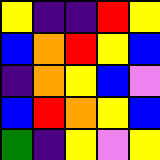[["yellow", "indigo", "indigo", "red", "yellow"], ["blue", "orange", "red", "yellow", "blue"], ["indigo", "orange", "yellow", "blue", "violet"], ["blue", "red", "orange", "yellow", "blue"], ["green", "indigo", "yellow", "violet", "yellow"]]